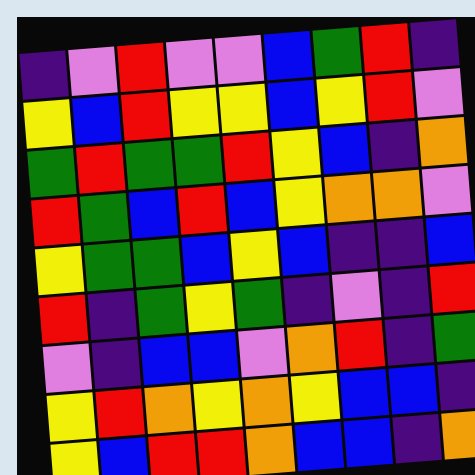[["indigo", "violet", "red", "violet", "violet", "blue", "green", "red", "indigo"], ["yellow", "blue", "red", "yellow", "yellow", "blue", "yellow", "red", "violet"], ["green", "red", "green", "green", "red", "yellow", "blue", "indigo", "orange"], ["red", "green", "blue", "red", "blue", "yellow", "orange", "orange", "violet"], ["yellow", "green", "green", "blue", "yellow", "blue", "indigo", "indigo", "blue"], ["red", "indigo", "green", "yellow", "green", "indigo", "violet", "indigo", "red"], ["violet", "indigo", "blue", "blue", "violet", "orange", "red", "indigo", "green"], ["yellow", "red", "orange", "yellow", "orange", "yellow", "blue", "blue", "indigo"], ["yellow", "blue", "red", "red", "orange", "blue", "blue", "indigo", "orange"]]